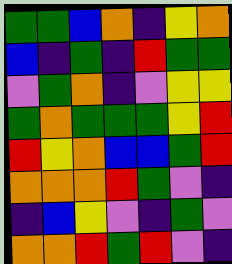[["green", "green", "blue", "orange", "indigo", "yellow", "orange"], ["blue", "indigo", "green", "indigo", "red", "green", "green"], ["violet", "green", "orange", "indigo", "violet", "yellow", "yellow"], ["green", "orange", "green", "green", "green", "yellow", "red"], ["red", "yellow", "orange", "blue", "blue", "green", "red"], ["orange", "orange", "orange", "red", "green", "violet", "indigo"], ["indigo", "blue", "yellow", "violet", "indigo", "green", "violet"], ["orange", "orange", "red", "green", "red", "violet", "indigo"]]